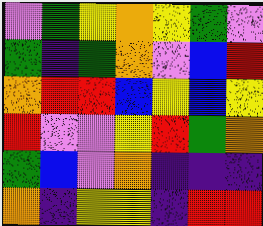[["violet", "green", "yellow", "orange", "yellow", "green", "violet"], ["green", "indigo", "green", "orange", "violet", "blue", "red"], ["orange", "red", "red", "blue", "yellow", "blue", "yellow"], ["red", "violet", "violet", "yellow", "red", "green", "orange"], ["green", "blue", "violet", "orange", "indigo", "indigo", "indigo"], ["orange", "indigo", "yellow", "yellow", "indigo", "red", "red"]]